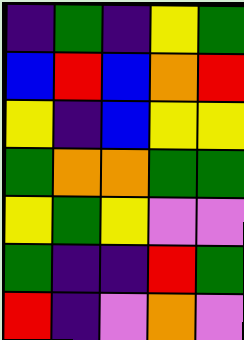[["indigo", "green", "indigo", "yellow", "green"], ["blue", "red", "blue", "orange", "red"], ["yellow", "indigo", "blue", "yellow", "yellow"], ["green", "orange", "orange", "green", "green"], ["yellow", "green", "yellow", "violet", "violet"], ["green", "indigo", "indigo", "red", "green"], ["red", "indigo", "violet", "orange", "violet"]]